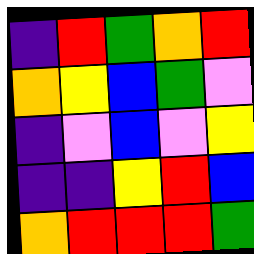[["indigo", "red", "green", "orange", "red"], ["orange", "yellow", "blue", "green", "violet"], ["indigo", "violet", "blue", "violet", "yellow"], ["indigo", "indigo", "yellow", "red", "blue"], ["orange", "red", "red", "red", "green"]]